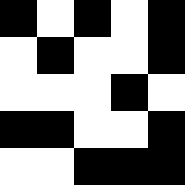[["black", "white", "black", "white", "black"], ["white", "black", "white", "white", "black"], ["white", "white", "white", "black", "white"], ["black", "black", "white", "white", "black"], ["white", "white", "black", "black", "black"]]